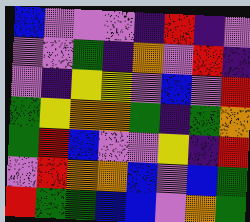[["blue", "violet", "violet", "violet", "indigo", "red", "indigo", "violet"], ["violet", "violet", "green", "indigo", "orange", "violet", "red", "indigo"], ["violet", "indigo", "yellow", "yellow", "violet", "blue", "violet", "red"], ["green", "yellow", "orange", "orange", "green", "indigo", "green", "orange"], ["green", "red", "blue", "violet", "violet", "yellow", "indigo", "red"], ["violet", "red", "orange", "orange", "blue", "violet", "blue", "green"], ["red", "green", "green", "blue", "blue", "violet", "orange", "green"]]